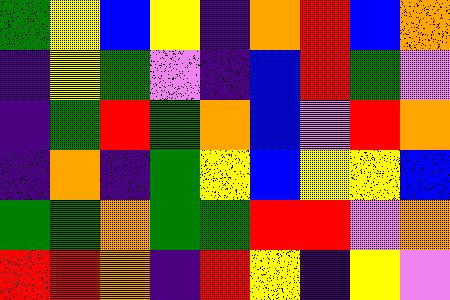[["green", "yellow", "blue", "yellow", "indigo", "orange", "red", "blue", "orange"], ["indigo", "yellow", "green", "violet", "indigo", "blue", "red", "green", "violet"], ["indigo", "green", "red", "green", "orange", "blue", "violet", "red", "orange"], ["indigo", "orange", "indigo", "green", "yellow", "blue", "yellow", "yellow", "blue"], ["green", "green", "orange", "green", "green", "red", "red", "violet", "orange"], ["red", "red", "orange", "indigo", "red", "yellow", "indigo", "yellow", "violet"]]